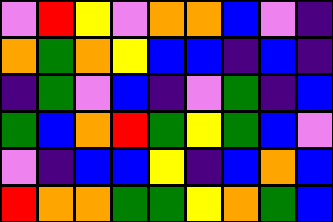[["violet", "red", "yellow", "violet", "orange", "orange", "blue", "violet", "indigo"], ["orange", "green", "orange", "yellow", "blue", "blue", "indigo", "blue", "indigo"], ["indigo", "green", "violet", "blue", "indigo", "violet", "green", "indigo", "blue"], ["green", "blue", "orange", "red", "green", "yellow", "green", "blue", "violet"], ["violet", "indigo", "blue", "blue", "yellow", "indigo", "blue", "orange", "blue"], ["red", "orange", "orange", "green", "green", "yellow", "orange", "green", "blue"]]